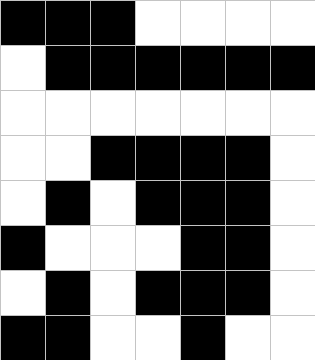[["black", "black", "black", "white", "white", "white", "white"], ["white", "black", "black", "black", "black", "black", "black"], ["white", "white", "white", "white", "white", "white", "white"], ["white", "white", "black", "black", "black", "black", "white"], ["white", "black", "white", "black", "black", "black", "white"], ["black", "white", "white", "white", "black", "black", "white"], ["white", "black", "white", "black", "black", "black", "white"], ["black", "black", "white", "white", "black", "white", "white"]]